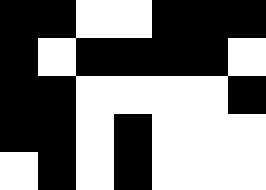[["black", "black", "white", "white", "black", "black", "black"], ["black", "white", "black", "black", "black", "black", "white"], ["black", "black", "white", "white", "white", "white", "black"], ["black", "black", "white", "black", "white", "white", "white"], ["white", "black", "white", "black", "white", "white", "white"]]